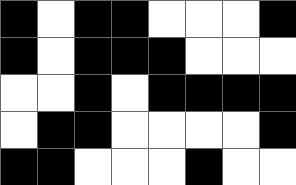[["black", "white", "black", "black", "white", "white", "white", "black"], ["black", "white", "black", "black", "black", "white", "white", "white"], ["white", "white", "black", "white", "black", "black", "black", "black"], ["white", "black", "black", "white", "white", "white", "white", "black"], ["black", "black", "white", "white", "white", "black", "white", "white"]]